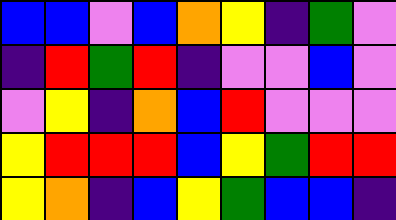[["blue", "blue", "violet", "blue", "orange", "yellow", "indigo", "green", "violet"], ["indigo", "red", "green", "red", "indigo", "violet", "violet", "blue", "violet"], ["violet", "yellow", "indigo", "orange", "blue", "red", "violet", "violet", "violet"], ["yellow", "red", "red", "red", "blue", "yellow", "green", "red", "red"], ["yellow", "orange", "indigo", "blue", "yellow", "green", "blue", "blue", "indigo"]]